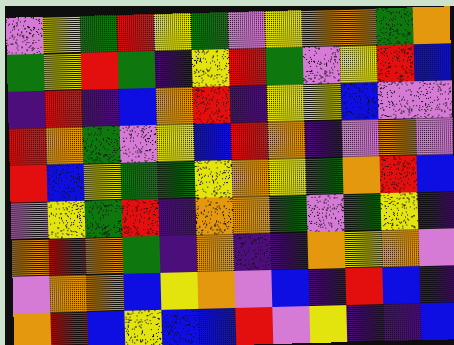[["violet", "yellow", "green", "red", "yellow", "green", "violet", "yellow", "orange", "orange", "green", "orange"], ["green", "yellow", "red", "green", "indigo", "yellow", "red", "green", "violet", "yellow", "red", "blue"], ["indigo", "red", "indigo", "blue", "orange", "red", "indigo", "yellow", "yellow", "blue", "violet", "violet"], ["red", "orange", "green", "violet", "yellow", "blue", "red", "orange", "indigo", "violet", "orange", "violet"], ["red", "blue", "yellow", "green", "green", "yellow", "orange", "yellow", "green", "orange", "red", "blue"], ["violet", "yellow", "green", "red", "indigo", "orange", "orange", "green", "violet", "green", "yellow", "indigo"], ["orange", "red", "orange", "green", "indigo", "orange", "indigo", "indigo", "orange", "yellow", "orange", "violet"], ["violet", "orange", "orange", "blue", "yellow", "orange", "violet", "blue", "indigo", "red", "blue", "indigo"], ["orange", "red", "blue", "yellow", "blue", "blue", "red", "violet", "yellow", "indigo", "indigo", "blue"]]